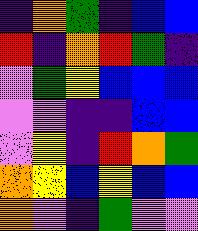[["indigo", "orange", "green", "indigo", "blue", "blue"], ["red", "indigo", "orange", "red", "green", "indigo"], ["violet", "green", "yellow", "blue", "blue", "blue"], ["violet", "violet", "indigo", "indigo", "blue", "blue"], ["violet", "yellow", "indigo", "red", "orange", "green"], ["orange", "yellow", "blue", "yellow", "blue", "blue"], ["orange", "violet", "indigo", "green", "violet", "violet"]]